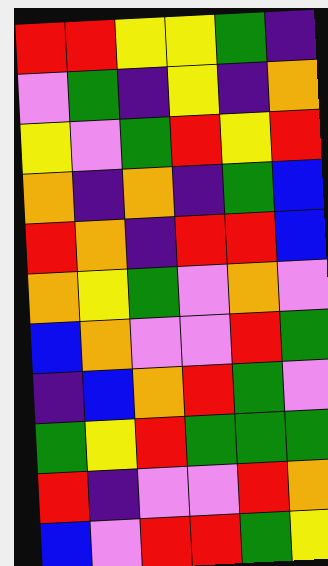[["red", "red", "yellow", "yellow", "green", "indigo"], ["violet", "green", "indigo", "yellow", "indigo", "orange"], ["yellow", "violet", "green", "red", "yellow", "red"], ["orange", "indigo", "orange", "indigo", "green", "blue"], ["red", "orange", "indigo", "red", "red", "blue"], ["orange", "yellow", "green", "violet", "orange", "violet"], ["blue", "orange", "violet", "violet", "red", "green"], ["indigo", "blue", "orange", "red", "green", "violet"], ["green", "yellow", "red", "green", "green", "green"], ["red", "indigo", "violet", "violet", "red", "orange"], ["blue", "violet", "red", "red", "green", "yellow"]]